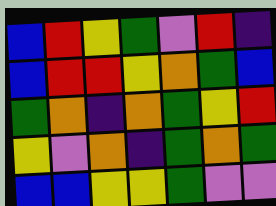[["blue", "red", "yellow", "green", "violet", "red", "indigo"], ["blue", "red", "red", "yellow", "orange", "green", "blue"], ["green", "orange", "indigo", "orange", "green", "yellow", "red"], ["yellow", "violet", "orange", "indigo", "green", "orange", "green"], ["blue", "blue", "yellow", "yellow", "green", "violet", "violet"]]